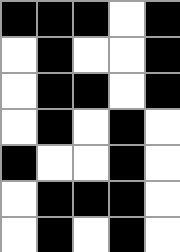[["black", "black", "black", "white", "black"], ["white", "black", "white", "white", "black"], ["white", "black", "black", "white", "black"], ["white", "black", "white", "black", "white"], ["black", "white", "white", "black", "white"], ["white", "black", "black", "black", "white"], ["white", "black", "white", "black", "white"]]